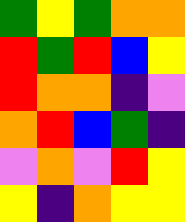[["green", "yellow", "green", "orange", "orange"], ["red", "green", "red", "blue", "yellow"], ["red", "orange", "orange", "indigo", "violet"], ["orange", "red", "blue", "green", "indigo"], ["violet", "orange", "violet", "red", "yellow"], ["yellow", "indigo", "orange", "yellow", "yellow"]]